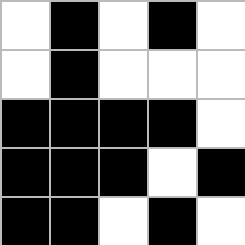[["white", "black", "white", "black", "white"], ["white", "black", "white", "white", "white"], ["black", "black", "black", "black", "white"], ["black", "black", "black", "white", "black"], ["black", "black", "white", "black", "white"]]